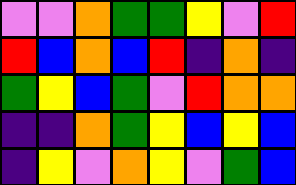[["violet", "violet", "orange", "green", "green", "yellow", "violet", "red"], ["red", "blue", "orange", "blue", "red", "indigo", "orange", "indigo"], ["green", "yellow", "blue", "green", "violet", "red", "orange", "orange"], ["indigo", "indigo", "orange", "green", "yellow", "blue", "yellow", "blue"], ["indigo", "yellow", "violet", "orange", "yellow", "violet", "green", "blue"]]